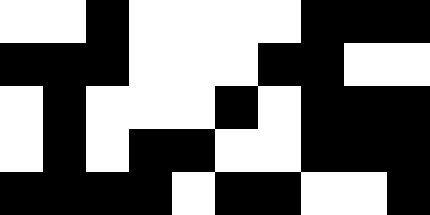[["white", "white", "black", "white", "white", "white", "white", "black", "black", "black"], ["black", "black", "black", "white", "white", "white", "black", "black", "white", "white"], ["white", "black", "white", "white", "white", "black", "white", "black", "black", "black"], ["white", "black", "white", "black", "black", "white", "white", "black", "black", "black"], ["black", "black", "black", "black", "white", "black", "black", "white", "white", "black"]]